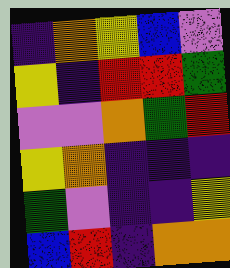[["indigo", "orange", "yellow", "blue", "violet"], ["yellow", "indigo", "red", "red", "green"], ["violet", "violet", "orange", "green", "red"], ["yellow", "orange", "indigo", "indigo", "indigo"], ["green", "violet", "indigo", "indigo", "yellow"], ["blue", "red", "indigo", "orange", "orange"]]